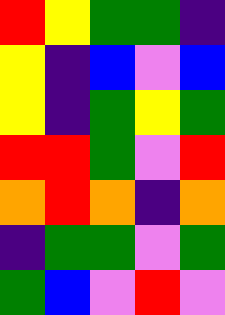[["red", "yellow", "green", "green", "indigo"], ["yellow", "indigo", "blue", "violet", "blue"], ["yellow", "indigo", "green", "yellow", "green"], ["red", "red", "green", "violet", "red"], ["orange", "red", "orange", "indigo", "orange"], ["indigo", "green", "green", "violet", "green"], ["green", "blue", "violet", "red", "violet"]]